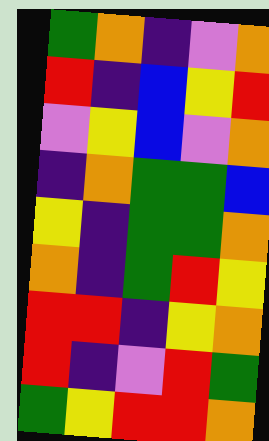[["green", "orange", "indigo", "violet", "orange"], ["red", "indigo", "blue", "yellow", "red"], ["violet", "yellow", "blue", "violet", "orange"], ["indigo", "orange", "green", "green", "blue"], ["yellow", "indigo", "green", "green", "orange"], ["orange", "indigo", "green", "red", "yellow"], ["red", "red", "indigo", "yellow", "orange"], ["red", "indigo", "violet", "red", "green"], ["green", "yellow", "red", "red", "orange"]]